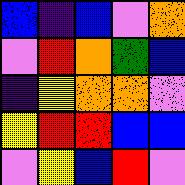[["blue", "indigo", "blue", "violet", "orange"], ["violet", "red", "orange", "green", "blue"], ["indigo", "yellow", "orange", "orange", "violet"], ["yellow", "red", "red", "blue", "blue"], ["violet", "yellow", "blue", "red", "violet"]]